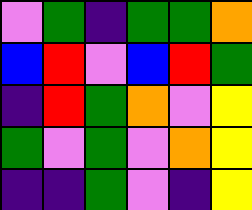[["violet", "green", "indigo", "green", "green", "orange"], ["blue", "red", "violet", "blue", "red", "green"], ["indigo", "red", "green", "orange", "violet", "yellow"], ["green", "violet", "green", "violet", "orange", "yellow"], ["indigo", "indigo", "green", "violet", "indigo", "yellow"]]